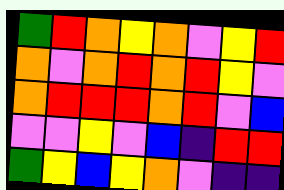[["green", "red", "orange", "yellow", "orange", "violet", "yellow", "red"], ["orange", "violet", "orange", "red", "orange", "red", "yellow", "violet"], ["orange", "red", "red", "red", "orange", "red", "violet", "blue"], ["violet", "violet", "yellow", "violet", "blue", "indigo", "red", "red"], ["green", "yellow", "blue", "yellow", "orange", "violet", "indigo", "indigo"]]